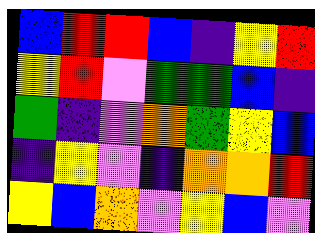[["blue", "red", "red", "blue", "indigo", "yellow", "red"], ["yellow", "red", "violet", "green", "green", "blue", "indigo"], ["green", "indigo", "violet", "orange", "green", "yellow", "blue"], ["indigo", "yellow", "violet", "indigo", "orange", "orange", "red"], ["yellow", "blue", "orange", "violet", "yellow", "blue", "violet"]]